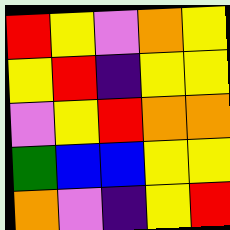[["red", "yellow", "violet", "orange", "yellow"], ["yellow", "red", "indigo", "yellow", "yellow"], ["violet", "yellow", "red", "orange", "orange"], ["green", "blue", "blue", "yellow", "yellow"], ["orange", "violet", "indigo", "yellow", "red"]]